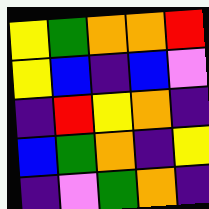[["yellow", "green", "orange", "orange", "red"], ["yellow", "blue", "indigo", "blue", "violet"], ["indigo", "red", "yellow", "orange", "indigo"], ["blue", "green", "orange", "indigo", "yellow"], ["indigo", "violet", "green", "orange", "indigo"]]